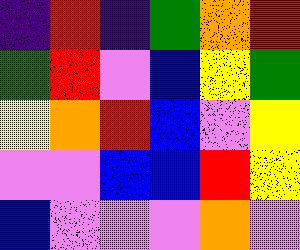[["indigo", "red", "indigo", "green", "orange", "red"], ["green", "red", "violet", "blue", "yellow", "green"], ["yellow", "orange", "red", "blue", "violet", "yellow"], ["violet", "violet", "blue", "blue", "red", "yellow"], ["blue", "violet", "violet", "violet", "orange", "violet"]]